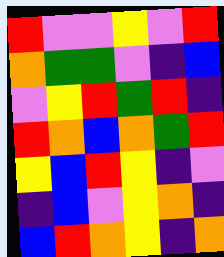[["red", "violet", "violet", "yellow", "violet", "red"], ["orange", "green", "green", "violet", "indigo", "blue"], ["violet", "yellow", "red", "green", "red", "indigo"], ["red", "orange", "blue", "orange", "green", "red"], ["yellow", "blue", "red", "yellow", "indigo", "violet"], ["indigo", "blue", "violet", "yellow", "orange", "indigo"], ["blue", "red", "orange", "yellow", "indigo", "orange"]]